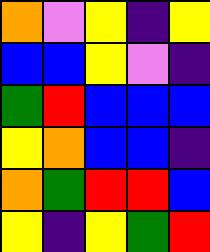[["orange", "violet", "yellow", "indigo", "yellow"], ["blue", "blue", "yellow", "violet", "indigo"], ["green", "red", "blue", "blue", "blue"], ["yellow", "orange", "blue", "blue", "indigo"], ["orange", "green", "red", "red", "blue"], ["yellow", "indigo", "yellow", "green", "red"]]